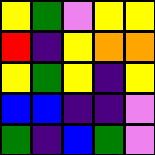[["yellow", "green", "violet", "yellow", "yellow"], ["red", "indigo", "yellow", "orange", "orange"], ["yellow", "green", "yellow", "indigo", "yellow"], ["blue", "blue", "indigo", "indigo", "violet"], ["green", "indigo", "blue", "green", "violet"]]